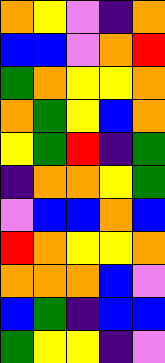[["orange", "yellow", "violet", "indigo", "orange"], ["blue", "blue", "violet", "orange", "red"], ["green", "orange", "yellow", "yellow", "orange"], ["orange", "green", "yellow", "blue", "orange"], ["yellow", "green", "red", "indigo", "green"], ["indigo", "orange", "orange", "yellow", "green"], ["violet", "blue", "blue", "orange", "blue"], ["red", "orange", "yellow", "yellow", "orange"], ["orange", "orange", "orange", "blue", "violet"], ["blue", "green", "indigo", "blue", "blue"], ["green", "yellow", "yellow", "indigo", "violet"]]